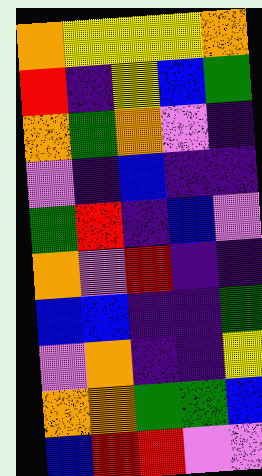[["orange", "yellow", "yellow", "yellow", "orange"], ["red", "indigo", "yellow", "blue", "green"], ["orange", "green", "orange", "violet", "indigo"], ["violet", "indigo", "blue", "indigo", "indigo"], ["green", "red", "indigo", "blue", "violet"], ["orange", "violet", "red", "indigo", "indigo"], ["blue", "blue", "indigo", "indigo", "green"], ["violet", "orange", "indigo", "indigo", "yellow"], ["orange", "orange", "green", "green", "blue"], ["blue", "red", "red", "violet", "violet"]]